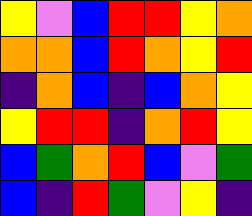[["yellow", "violet", "blue", "red", "red", "yellow", "orange"], ["orange", "orange", "blue", "red", "orange", "yellow", "red"], ["indigo", "orange", "blue", "indigo", "blue", "orange", "yellow"], ["yellow", "red", "red", "indigo", "orange", "red", "yellow"], ["blue", "green", "orange", "red", "blue", "violet", "green"], ["blue", "indigo", "red", "green", "violet", "yellow", "indigo"]]